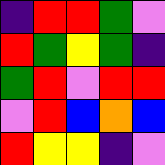[["indigo", "red", "red", "green", "violet"], ["red", "green", "yellow", "green", "indigo"], ["green", "red", "violet", "red", "red"], ["violet", "red", "blue", "orange", "blue"], ["red", "yellow", "yellow", "indigo", "violet"]]